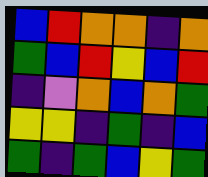[["blue", "red", "orange", "orange", "indigo", "orange"], ["green", "blue", "red", "yellow", "blue", "red"], ["indigo", "violet", "orange", "blue", "orange", "green"], ["yellow", "yellow", "indigo", "green", "indigo", "blue"], ["green", "indigo", "green", "blue", "yellow", "green"]]